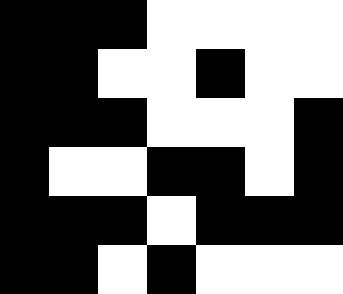[["black", "black", "black", "white", "white", "white", "white"], ["black", "black", "white", "white", "black", "white", "white"], ["black", "black", "black", "white", "white", "white", "black"], ["black", "white", "white", "black", "black", "white", "black"], ["black", "black", "black", "white", "black", "black", "black"], ["black", "black", "white", "black", "white", "white", "white"]]